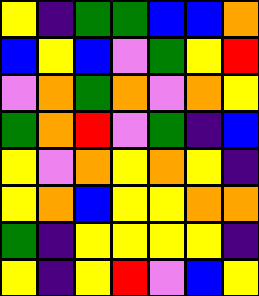[["yellow", "indigo", "green", "green", "blue", "blue", "orange"], ["blue", "yellow", "blue", "violet", "green", "yellow", "red"], ["violet", "orange", "green", "orange", "violet", "orange", "yellow"], ["green", "orange", "red", "violet", "green", "indigo", "blue"], ["yellow", "violet", "orange", "yellow", "orange", "yellow", "indigo"], ["yellow", "orange", "blue", "yellow", "yellow", "orange", "orange"], ["green", "indigo", "yellow", "yellow", "yellow", "yellow", "indigo"], ["yellow", "indigo", "yellow", "red", "violet", "blue", "yellow"]]